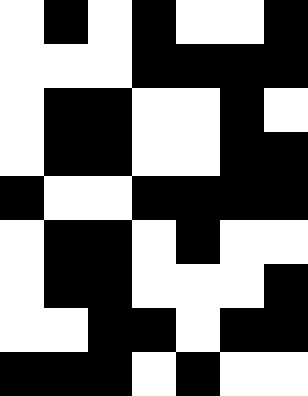[["white", "black", "white", "black", "white", "white", "black"], ["white", "white", "white", "black", "black", "black", "black"], ["white", "black", "black", "white", "white", "black", "white"], ["white", "black", "black", "white", "white", "black", "black"], ["black", "white", "white", "black", "black", "black", "black"], ["white", "black", "black", "white", "black", "white", "white"], ["white", "black", "black", "white", "white", "white", "black"], ["white", "white", "black", "black", "white", "black", "black"], ["black", "black", "black", "white", "black", "white", "white"]]